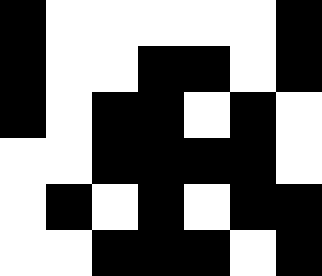[["black", "white", "white", "white", "white", "white", "black"], ["black", "white", "white", "black", "black", "white", "black"], ["black", "white", "black", "black", "white", "black", "white"], ["white", "white", "black", "black", "black", "black", "white"], ["white", "black", "white", "black", "white", "black", "black"], ["white", "white", "black", "black", "black", "white", "black"]]